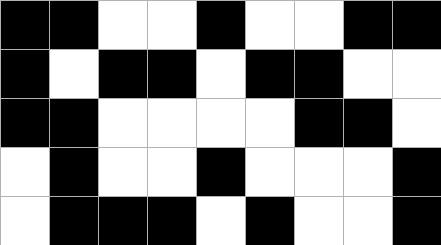[["black", "black", "white", "white", "black", "white", "white", "black", "black"], ["black", "white", "black", "black", "white", "black", "black", "white", "white"], ["black", "black", "white", "white", "white", "white", "black", "black", "white"], ["white", "black", "white", "white", "black", "white", "white", "white", "black"], ["white", "black", "black", "black", "white", "black", "white", "white", "black"]]